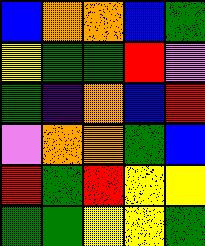[["blue", "orange", "orange", "blue", "green"], ["yellow", "green", "green", "red", "violet"], ["green", "indigo", "orange", "blue", "red"], ["violet", "orange", "orange", "green", "blue"], ["red", "green", "red", "yellow", "yellow"], ["green", "green", "yellow", "yellow", "green"]]